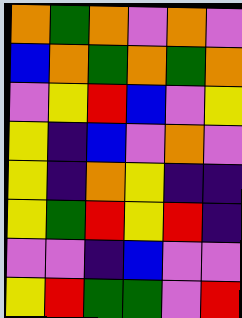[["orange", "green", "orange", "violet", "orange", "violet"], ["blue", "orange", "green", "orange", "green", "orange"], ["violet", "yellow", "red", "blue", "violet", "yellow"], ["yellow", "indigo", "blue", "violet", "orange", "violet"], ["yellow", "indigo", "orange", "yellow", "indigo", "indigo"], ["yellow", "green", "red", "yellow", "red", "indigo"], ["violet", "violet", "indigo", "blue", "violet", "violet"], ["yellow", "red", "green", "green", "violet", "red"]]